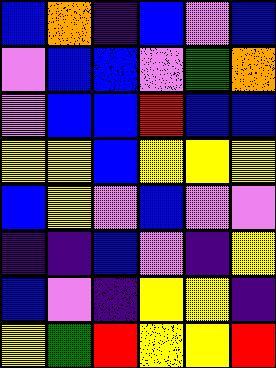[["blue", "orange", "indigo", "blue", "violet", "blue"], ["violet", "blue", "blue", "violet", "green", "orange"], ["violet", "blue", "blue", "red", "blue", "blue"], ["yellow", "yellow", "blue", "yellow", "yellow", "yellow"], ["blue", "yellow", "violet", "blue", "violet", "violet"], ["indigo", "indigo", "blue", "violet", "indigo", "yellow"], ["blue", "violet", "indigo", "yellow", "yellow", "indigo"], ["yellow", "green", "red", "yellow", "yellow", "red"]]